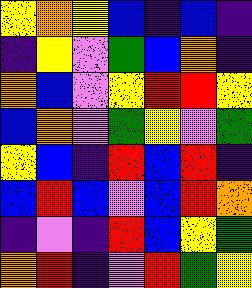[["yellow", "orange", "yellow", "blue", "indigo", "blue", "indigo"], ["indigo", "yellow", "violet", "green", "blue", "orange", "indigo"], ["orange", "blue", "violet", "yellow", "red", "red", "yellow"], ["blue", "orange", "violet", "green", "yellow", "violet", "green"], ["yellow", "blue", "indigo", "red", "blue", "red", "indigo"], ["blue", "red", "blue", "violet", "blue", "red", "orange"], ["indigo", "violet", "indigo", "red", "blue", "yellow", "green"], ["orange", "red", "indigo", "violet", "red", "green", "yellow"]]